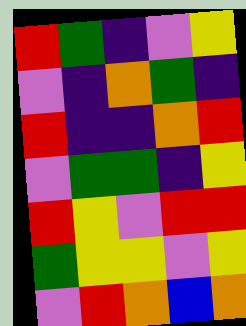[["red", "green", "indigo", "violet", "yellow"], ["violet", "indigo", "orange", "green", "indigo"], ["red", "indigo", "indigo", "orange", "red"], ["violet", "green", "green", "indigo", "yellow"], ["red", "yellow", "violet", "red", "red"], ["green", "yellow", "yellow", "violet", "yellow"], ["violet", "red", "orange", "blue", "orange"]]